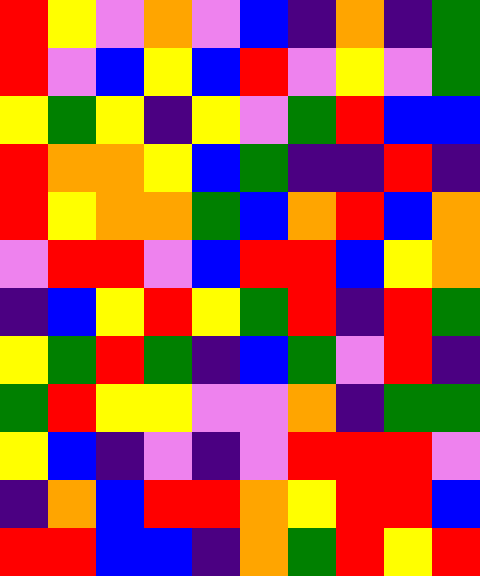[["red", "yellow", "violet", "orange", "violet", "blue", "indigo", "orange", "indigo", "green"], ["red", "violet", "blue", "yellow", "blue", "red", "violet", "yellow", "violet", "green"], ["yellow", "green", "yellow", "indigo", "yellow", "violet", "green", "red", "blue", "blue"], ["red", "orange", "orange", "yellow", "blue", "green", "indigo", "indigo", "red", "indigo"], ["red", "yellow", "orange", "orange", "green", "blue", "orange", "red", "blue", "orange"], ["violet", "red", "red", "violet", "blue", "red", "red", "blue", "yellow", "orange"], ["indigo", "blue", "yellow", "red", "yellow", "green", "red", "indigo", "red", "green"], ["yellow", "green", "red", "green", "indigo", "blue", "green", "violet", "red", "indigo"], ["green", "red", "yellow", "yellow", "violet", "violet", "orange", "indigo", "green", "green"], ["yellow", "blue", "indigo", "violet", "indigo", "violet", "red", "red", "red", "violet"], ["indigo", "orange", "blue", "red", "red", "orange", "yellow", "red", "red", "blue"], ["red", "red", "blue", "blue", "indigo", "orange", "green", "red", "yellow", "red"]]